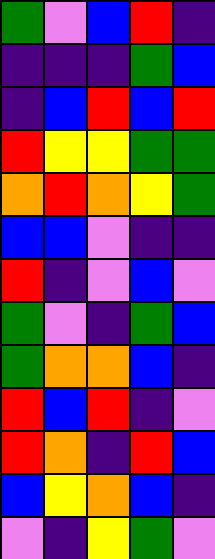[["green", "violet", "blue", "red", "indigo"], ["indigo", "indigo", "indigo", "green", "blue"], ["indigo", "blue", "red", "blue", "red"], ["red", "yellow", "yellow", "green", "green"], ["orange", "red", "orange", "yellow", "green"], ["blue", "blue", "violet", "indigo", "indigo"], ["red", "indigo", "violet", "blue", "violet"], ["green", "violet", "indigo", "green", "blue"], ["green", "orange", "orange", "blue", "indigo"], ["red", "blue", "red", "indigo", "violet"], ["red", "orange", "indigo", "red", "blue"], ["blue", "yellow", "orange", "blue", "indigo"], ["violet", "indigo", "yellow", "green", "violet"]]